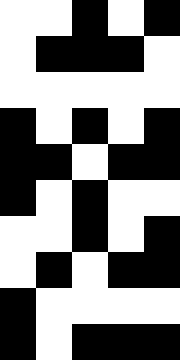[["white", "white", "black", "white", "black"], ["white", "black", "black", "black", "white"], ["white", "white", "white", "white", "white"], ["black", "white", "black", "white", "black"], ["black", "black", "white", "black", "black"], ["black", "white", "black", "white", "white"], ["white", "white", "black", "white", "black"], ["white", "black", "white", "black", "black"], ["black", "white", "white", "white", "white"], ["black", "white", "black", "black", "black"]]